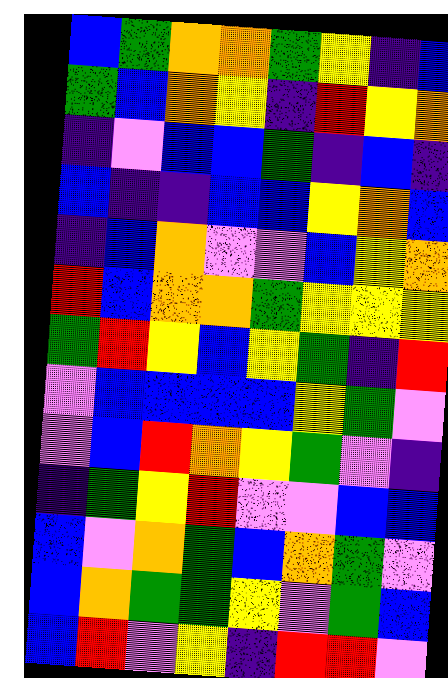[["blue", "green", "orange", "orange", "green", "yellow", "indigo", "blue"], ["green", "blue", "orange", "yellow", "indigo", "red", "yellow", "orange"], ["indigo", "violet", "blue", "blue", "green", "indigo", "blue", "indigo"], ["blue", "indigo", "indigo", "blue", "blue", "yellow", "orange", "blue"], ["indigo", "blue", "orange", "violet", "violet", "blue", "yellow", "orange"], ["red", "blue", "orange", "orange", "green", "yellow", "yellow", "yellow"], ["green", "red", "yellow", "blue", "yellow", "green", "indigo", "red"], ["violet", "blue", "blue", "blue", "blue", "yellow", "green", "violet"], ["violet", "blue", "red", "orange", "yellow", "green", "violet", "indigo"], ["indigo", "green", "yellow", "red", "violet", "violet", "blue", "blue"], ["blue", "violet", "orange", "green", "blue", "orange", "green", "violet"], ["blue", "orange", "green", "green", "yellow", "violet", "green", "blue"], ["blue", "red", "violet", "yellow", "indigo", "red", "red", "violet"]]